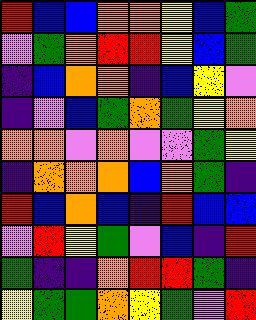[["red", "blue", "blue", "orange", "orange", "yellow", "blue", "green"], ["violet", "green", "orange", "red", "red", "yellow", "blue", "green"], ["indigo", "blue", "orange", "orange", "indigo", "blue", "yellow", "violet"], ["indigo", "violet", "blue", "green", "orange", "green", "yellow", "orange"], ["orange", "orange", "violet", "orange", "violet", "violet", "green", "yellow"], ["indigo", "orange", "orange", "orange", "blue", "orange", "green", "indigo"], ["red", "blue", "orange", "blue", "indigo", "red", "blue", "blue"], ["violet", "red", "yellow", "green", "violet", "blue", "indigo", "red"], ["green", "indigo", "indigo", "orange", "red", "red", "green", "indigo"], ["yellow", "green", "green", "orange", "yellow", "green", "violet", "red"]]